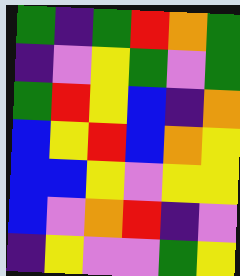[["green", "indigo", "green", "red", "orange", "green"], ["indigo", "violet", "yellow", "green", "violet", "green"], ["green", "red", "yellow", "blue", "indigo", "orange"], ["blue", "yellow", "red", "blue", "orange", "yellow"], ["blue", "blue", "yellow", "violet", "yellow", "yellow"], ["blue", "violet", "orange", "red", "indigo", "violet"], ["indigo", "yellow", "violet", "violet", "green", "yellow"]]